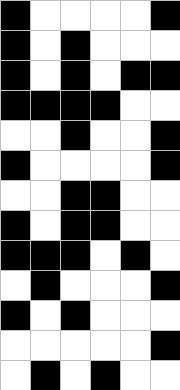[["black", "white", "white", "white", "white", "black"], ["black", "white", "black", "white", "white", "white"], ["black", "white", "black", "white", "black", "black"], ["black", "black", "black", "black", "white", "white"], ["white", "white", "black", "white", "white", "black"], ["black", "white", "white", "white", "white", "black"], ["white", "white", "black", "black", "white", "white"], ["black", "white", "black", "black", "white", "white"], ["black", "black", "black", "white", "black", "white"], ["white", "black", "white", "white", "white", "black"], ["black", "white", "black", "white", "white", "white"], ["white", "white", "white", "white", "white", "black"], ["white", "black", "white", "black", "white", "white"]]